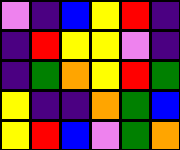[["violet", "indigo", "blue", "yellow", "red", "indigo"], ["indigo", "red", "yellow", "yellow", "violet", "indigo"], ["indigo", "green", "orange", "yellow", "red", "green"], ["yellow", "indigo", "indigo", "orange", "green", "blue"], ["yellow", "red", "blue", "violet", "green", "orange"]]